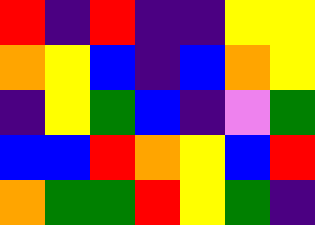[["red", "indigo", "red", "indigo", "indigo", "yellow", "yellow"], ["orange", "yellow", "blue", "indigo", "blue", "orange", "yellow"], ["indigo", "yellow", "green", "blue", "indigo", "violet", "green"], ["blue", "blue", "red", "orange", "yellow", "blue", "red"], ["orange", "green", "green", "red", "yellow", "green", "indigo"]]